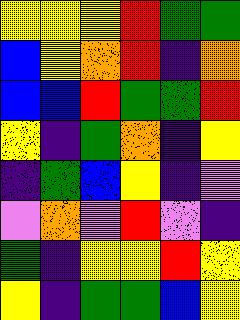[["yellow", "yellow", "yellow", "red", "green", "green"], ["blue", "yellow", "orange", "red", "indigo", "orange"], ["blue", "blue", "red", "green", "green", "red"], ["yellow", "indigo", "green", "orange", "indigo", "yellow"], ["indigo", "green", "blue", "yellow", "indigo", "violet"], ["violet", "orange", "violet", "red", "violet", "indigo"], ["green", "indigo", "yellow", "yellow", "red", "yellow"], ["yellow", "indigo", "green", "green", "blue", "yellow"]]